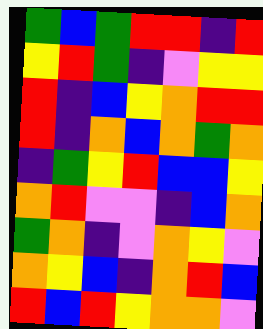[["green", "blue", "green", "red", "red", "indigo", "red"], ["yellow", "red", "green", "indigo", "violet", "yellow", "yellow"], ["red", "indigo", "blue", "yellow", "orange", "red", "red"], ["red", "indigo", "orange", "blue", "orange", "green", "orange"], ["indigo", "green", "yellow", "red", "blue", "blue", "yellow"], ["orange", "red", "violet", "violet", "indigo", "blue", "orange"], ["green", "orange", "indigo", "violet", "orange", "yellow", "violet"], ["orange", "yellow", "blue", "indigo", "orange", "red", "blue"], ["red", "blue", "red", "yellow", "orange", "orange", "violet"]]